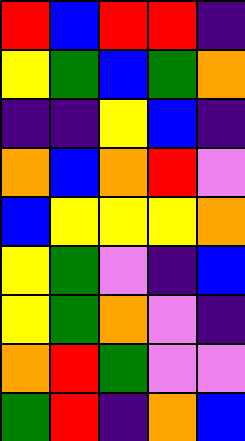[["red", "blue", "red", "red", "indigo"], ["yellow", "green", "blue", "green", "orange"], ["indigo", "indigo", "yellow", "blue", "indigo"], ["orange", "blue", "orange", "red", "violet"], ["blue", "yellow", "yellow", "yellow", "orange"], ["yellow", "green", "violet", "indigo", "blue"], ["yellow", "green", "orange", "violet", "indigo"], ["orange", "red", "green", "violet", "violet"], ["green", "red", "indigo", "orange", "blue"]]